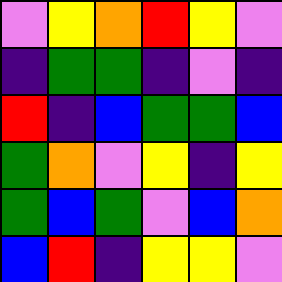[["violet", "yellow", "orange", "red", "yellow", "violet"], ["indigo", "green", "green", "indigo", "violet", "indigo"], ["red", "indigo", "blue", "green", "green", "blue"], ["green", "orange", "violet", "yellow", "indigo", "yellow"], ["green", "blue", "green", "violet", "blue", "orange"], ["blue", "red", "indigo", "yellow", "yellow", "violet"]]